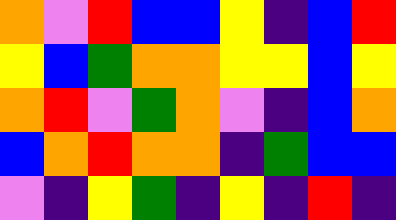[["orange", "violet", "red", "blue", "blue", "yellow", "indigo", "blue", "red"], ["yellow", "blue", "green", "orange", "orange", "yellow", "yellow", "blue", "yellow"], ["orange", "red", "violet", "green", "orange", "violet", "indigo", "blue", "orange"], ["blue", "orange", "red", "orange", "orange", "indigo", "green", "blue", "blue"], ["violet", "indigo", "yellow", "green", "indigo", "yellow", "indigo", "red", "indigo"]]